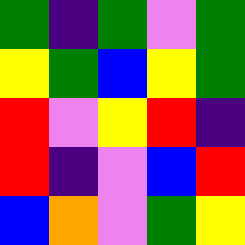[["green", "indigo", "green", "violet", "green"], ["yellow", "green", "blue", "yellow", "green"], ["red", "violet", "yellow", "red", "indigo"], ["red", "indigo", "violet", "blue", "red"], ["blue", "orange", "violet", "green", "yellow"]]